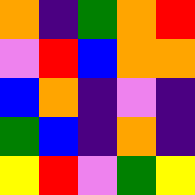[["orange", "indigo", "green", "orange", "red"], ["violet", "red", "blue", "orange", "orange"], ["blue", "orange", "indigo", "violet", "indigo"], ["green", "blue", "indigo", "orange", "indigo"], ["yellow", "red", "violet", "green", "yellow"]]